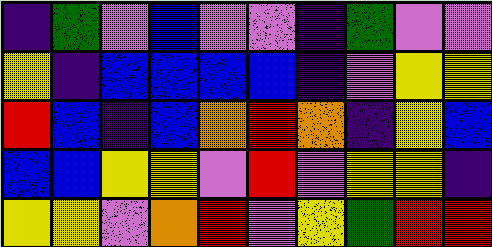[["indigo", "green", "violet", "blue", "violet", "violet", "indigo", "green", "violet", "violet"], ["yellow", "indigo", "blue", "blue", "blue", "blue", "indigo", "violet", "yellow", "yellow"], ["red", "blue", "indigo", "blue", "orange", "red", "orange", "indigo", "yellow", "blue"], ["blue", "blue", "yellow", "yellow", "violet", "red", "violet", "yellow", "yellow", "indigo"], ["yellow", "yellow", "violet", "orange", "red", "violet", "yellow", "green", "red", "red"]]